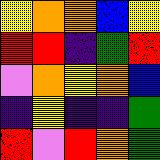[["yellow", "orange", "orange", "blue", "yellow"], ["red", "red", "indigo", "green", "red"], ["violet", "orange", "yellow", "orange", "blue"], ["indigo", "yellow", "indigo", "indigo", "green"], ["red", "violet", "red", "orange", "green"]]